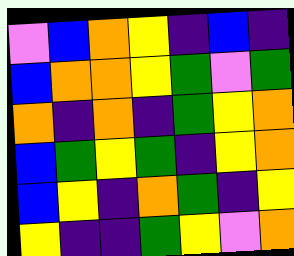[["violet", "blue", "orange", "yellow", "indigo", "blue", "indigo"], ["blue", "orange", "orange", "yellow", "green", "violet", "green"], ["orange", "indigo", "orange", "indigo", "green", "yellow", "orange"], ["blue", "green", "yellow", "green", "indigo", "yellow", "orange"], ["blue", "yellow", "indigo", "orange", "green", "indigo", "yellow"], ["yellow", "indigo", "indigo", "green", "yellow", "violet", "orange"]]